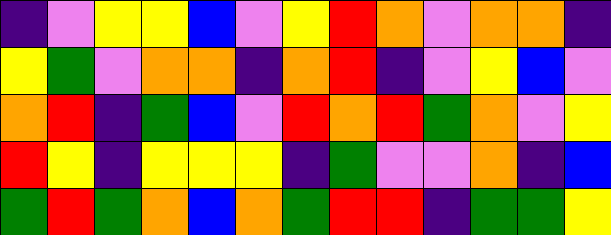[["indigo", "violet", "yellow", "yellow", "blue", "violet", "yellow", "red", "orange", "violet", "orange", "orange", "indigo"], ["yellow", "green", "violet", "orange", "orange", "indigo", "orange", "red", "indigo", "violet", "yellow", "blue", "violet"], ["orange", "red", "indigo", "green", "blue", "violet", "red", "orange", "red", "green", "orange", "violet", "yellow"], ["red", "yellow", "indigo", "yellow", "yellow", "yellow", "indigo", "green", "violet", "violet", "orange", "indigo", "blue"], ["green", "red", "green", "orange", "blue", "orange", "green", "red", "red", "indigo", "green", "green", "yellow"]]